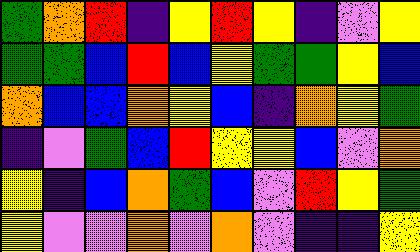[["green", "orange", "red", "indigo", "yellow", "red", "yellow", "indigo", "violet", "yellow"], ["green", "green", "blue", "red", "blue", "yellow", "green", "green", "yellow", "blue"], ["orange", "blue", "blue", "orange", "yellow", "blue", "indigo", "orange", "yellow", "green"], ["indigo", "violet", "green", "blue", "red", "yellow", "yellow", "blue", "violet", "orange"], ["yellow", "indigo", "blue", "orange", "green", "blue", "violet", "red", "yellow", "green"], ["yellow", "violet", "violet", "orange", "violet", "orange", "violet", "indigo", "indigo", "yellow"]]